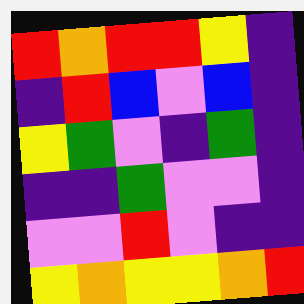[["red", "orange", "red", "red", "yellow", "indigo"], ["indigo", "red", "blue", "violet", "blue", "indigo"], ["yellow", "green", "violet", "indigo", "green", "indigo"], ["indigo", "indigo", "green", "violet", "violet", "indigo"], ["violet", "violet", "red", "violet", "indigo", "indigo"], ["yellow", "orange", "yellow", "yellow", "orange", "red"]]